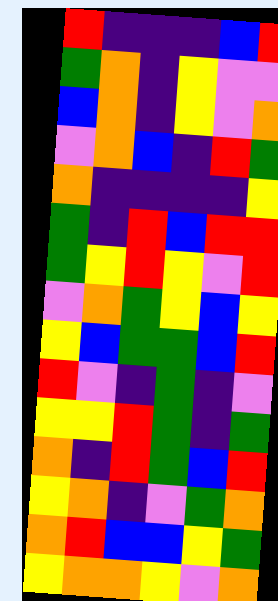[["red", "indigo", "indigo", "indigo", "blue", "red"], ["green", "orange", "indigo", "yellow", "violet", "violet"], ["blue", "orange", "indigo", "yellow", "violet", "orange"], ["violet", "orange", "blue", "indigo", "red", "green"], ["orange", "indigo", "indigo", "indigo", "indigo", "yellow"], ["green", "indigo", "red", "blue", "red", "red"], ["green", "yellow", "red", "yellow", "violet", "red"], ["violet", "orange", "green", "yellow", "blue", "yellow"], ["yellow", "blue", "green", "green", "blue", "red"], ["red", "violet", "indigo", "green", "indigo", "violet"], ["yellow", "yellow", "red", "green", "indigo", "green"], ["orange", "indigo", "red", "green", "blue", "red"], ["yellow", "orange", "indigo", "violet", "green", "orange"], ["orange", "red", "blue", "blue", "yellow", "green"], ["yellow", "orange", "orange", "yellow", "violet", "orange"]]